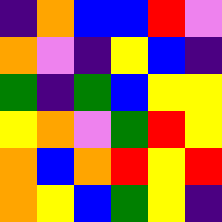[["indigo", "orange", "blue", "blue", "red", "violet"], ["orange", "violet", "indigo", "yellow", "blue", "indigo"], ["green", "indigo", "green", "blue", "yellow", "yellow"], ["yellow", "orange", "violet", "green", "red", "yellow"], ["orange", "blue", "orange", "red", "yellow", "red"], ["orange", "yellow", "blue", "green", "yellow", "indigo"]]